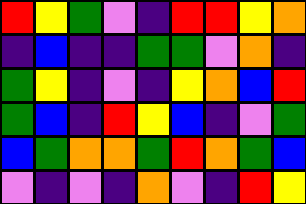[["red", "yellow", "green", "violet", "indigo", "red", "red", "yellow", "orange"], ["indigo", "blue", "indigo", "indigo", "green", "green", "violet", "orange", "indigo"], ["green", "yellow", "indigo", "violet", "indigo", "yellow", "orange", "blue", "red"], ["green", "blue", "indigo", "red", "yellow", "blue", "indigo", "violet", "green"], ["blue", "green", "orange", "orange", "green", "red", "orange", "green", "blue"], ["violet", "indigo", "violet", "indigo", "orange", "violet", "indigo", "red", "yellow"]]